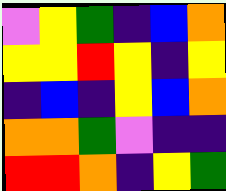[["violet", "yellow", "green", "indigo", "blue", "orange"], ["yellow", "yellow", "red", "yellow", "indigo", "yellow"], ["indigo", "blue", "indigo", "yellow", "blue", "orange"], ["orange", "orange", "green", "violet", "indigo", "indigo"], ["red", "red", "orange", "indigo", "yellow", "green"]]